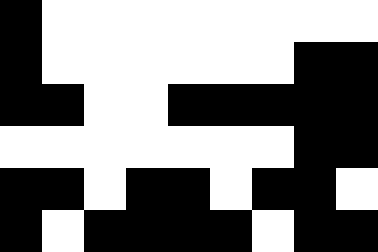[["black", "white", "white", "white", "white", "white", "white", "white", "white"], ["black", "white", "white", "white", "white", "white", "white", "black", "black"], ["black", "black", "white", "white", "black", "black", "black", "black", "black"], ["white", "white", "white", "white", "white", "white", "white", "black", "black"], ["black", "black", "white", "black", "black", "white", "black", "black", "white"], ["black", "white", "black", "black", "black", "black", "white", "black", "black"]]